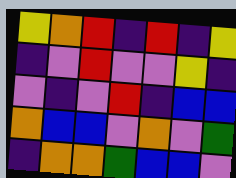[["yellow", "orange", "red", "indigo", "red", "indigo", "yellow"], ["indigo", "violet", "red", "violet", "violet", "yellow", "indigo"], ["violet", "indigo", "violet", "red", "indigo", "blue", "blue"], ["orange", "blue", "blue", "violet", "orange", "violet", "green"], ["indigo", "orange", "orange", "green", "blue", "blue", "violet"]]